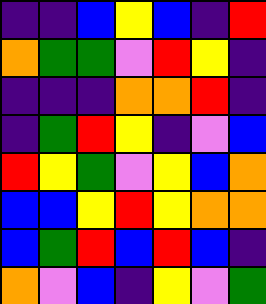[["indigo", "indigo", "blue", "yellow", "blue", "indigo", "red"], ["orange", "green", "green", "violet", "red", "yellow", "indigo"], ["indigo", "indigo", "indigo", "orange", "orange", "red", "indigo"], ["indigo", "green", "red", "yellow", "indigo", "violet", "blue"], ["red", "yellow", "green", "violet", "yellow", "blue", "orange"], ["blue", "blue", "yellow", "red", "yellow", "orange", "orange"], ["blue", "green", "red", "blue", "red", "blue", "indigo"], ["orange", "violet", "blue", "indigo", "yellow", "violet", "green"]]